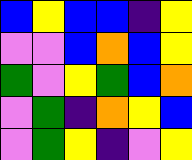[["blue", "yellow", "blue", "blue", "indigo", "yellow"], ["violet", "violet", "blue", "orange", "blue", "yellow"], ["green", "violet", "yellow", "green", "blue", "orange"], ["violet", "green", "indigo", "orange", "yellow", "blue"], ["violet", "green", "yellow", "indigo", "violet", "yellow"]]